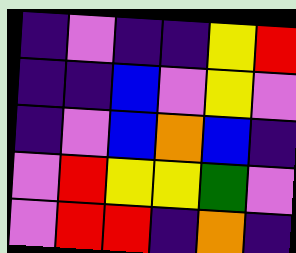[["indigo", "violet", "indigo", "indigo", "yellow", "red"], ["indigo", "indigo", "blue", "violet", "yellow", "violet"], ["indigo", "violet", "blue", "orange", "blue", "indigo"], ["violet", "red", "yellow", "yellow", "green", "violet"], ["violet", "red", "red", "indigo", "orange", "indigo"]]